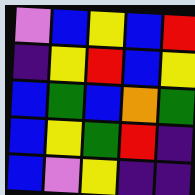[["violet", "blue", "yellow", "blue", "red"], ["indigo", "yellow", "red", "blue", "yellow"], ["blue", "green", "blue", "orange", "green"], ["blue", "yellow", "green", "red", "indigo"], ["blue", "violet", "yellow", "indigo", "indigo"]]